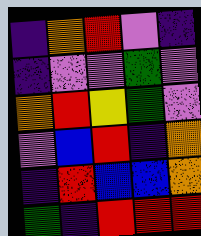[["indigo", "orange", "red", "violet", "indigo"], ["indigo", "violet", "violet", "green", "violet"], ["orange", "red", "yellow", "green", "violet"], ["violet", "blue", "red", "indigo", "orange"], ["indigo", "red", "blue", "blue", "orange"], ["green", "indigo", "red", "red", "red"]]